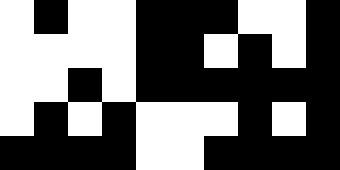[["white", "black", "white", "white", "black", "black", "black", "white", "white", "black"], ["white", "white", "white", "white", "black", "black", "white", "black", "white", "black"], ["white", "white", "black", "white", "black", "black", "black", "black", "black", "black"], ["white", "black", "white", "black", "white", "white", "white", "black", "white", "black"], ["black", "black", "black", "black", "white", "white", "black", "black", "black", "black"]]